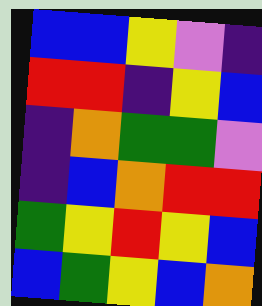[["blue", "blue", "yellow", "violet", "indigo"], ["red", "red", "indigo", "yellow", "blue"], ["indigo", "orange", "green", "green", "violet"], ["indigo", "blue", "orange", "red", "red"], ["green", "yellow", "red", "yellow", "blue"], ["blue", "green", "yellow", "blue", "orange"]]